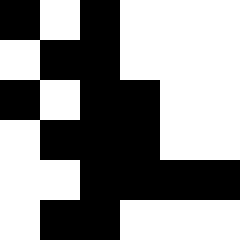[["black", "white", "black", "white", "white", "white"], ["white", "black", "black", "white", "white", "white"], ["black", "white", "black", "black", "white", "white"], ["white", "black", "black", "black", "white", "white"], ["white", "white", "black", "black", "black", "black"], ["white", "black", "black", "white", "white", "white"]]